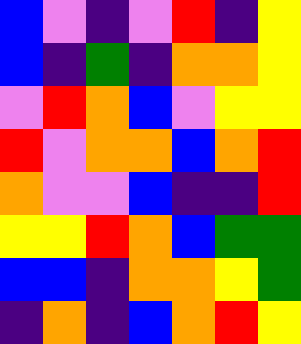[["blue", "violet", "indigo", "violet", "red", "indigo", "yellow"], ["blue", "indigo", "green", "indigo", "orange", "orange", "yellow"], ["violet", "red", "orange", "blue", "violet", "yellow", "yellow"], ["red", "violet", "orange", "orange", "blue", "orange", "red"], ["orange", "violet", "violet", "blue", "indigo", "indigo", "red"], ["yellow", "yellow", "red", "orange", "blue", "green", "green"], ["blue", "blue", "indigo", "orange", "orange", "yellow", "green"], ["indigo", "orange", "indigo", "blue", "orange", "red", "yellow"]]